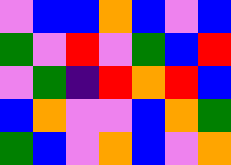[["violet", "blue", "blue", "orange", "blue", "violet", "blue"], ["green", "violet", "red", "violet", "green", "blue", "red"], ["violet", "green", "indigo", "red", "orange", "red", "blue"], ["blue", "orange", "violet", "violet", "blue", "orange", "green"], ["green", "blue", "violet", "orange", "blue", "violet", "orange"]]